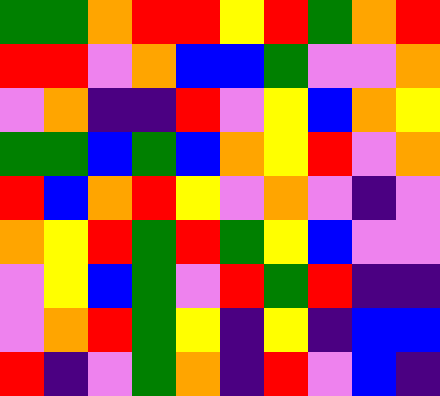[["green", "green", "orange", "red", "red", "yellow", "red", "green", "orange", "red"], ["red", "red", "violet", "orange", "blue", "blue", "green", "violet", "violet", "orange"], ["violet", "orange", "indigo", "indigo", "red", "violet", "yellow", "blue", "orange", "yellow"], ["green", "green", "blue", "green", "blue", "orange", "yellow", "red", "violet", "orange"], ["red", "blue", "orange", "red", "yellow", "violet", "orange", "violet", "indigo", "violet"], ["orange", "yellow", "red", "green", "red", "green", "yellow", "blue", "violet", "violet"], ["violet", "yellow", "blue", "green", "violet", "red", "green", "red", "indigo", "indigo"], ["violet", "orange", "red", "green", "yellow", "indigo", "yellow", "indigo", "blue", "blue"], ["red", "indigo", "violet", "green", "orange", "indigo", "red", "violet", "blue", "indigo"]]